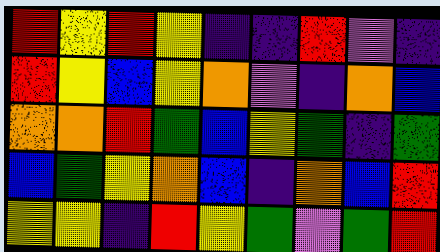[["red", "yellow", "red", "yellow", "indigo", "indigo", "red", "violet", "indigo"], ["red", "yellow", "blue", "yellow", "orange", "violet", "indigo", "orange", "blue"], ["orange", "orange", "red", "green", "blue", "yellow", "green", "indigo", "green"], ["blue", "green", "yellow", "orange", "blue", "indigo", "orange", "blue", "red"], ["yellow", "yellow", "indigo", "red", "yellow", "green", "violet", "green", "red"]]